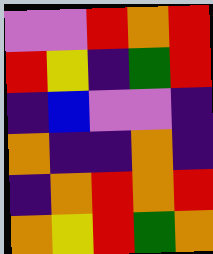[["violet", "violet", "red", "orange", "red"], ["red", "yellow", "indigo", "green", "red"], ["indigo", "blue", "violet", "violet", "indigo"], ["orange", "indigo", "indigo", "orange", "indigo"], ["indigo", "orange", "red", "orange", "red"], ["orange", "yellow", "red", "green", "orange"]]